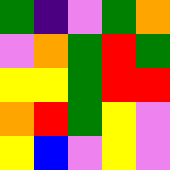[["green", "indigo", "violet", "green", "orange"], ["violet", "orange", "green", "red", "green"], ["yellow", "yellow", "green", "red", "red"], ["orange", "red", "green", "yellow", "violet"], ["yellow", "blue", "violet", "yellow", "violet"]]